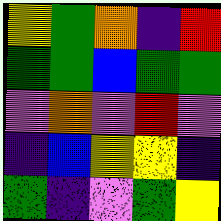[["yellow", "green", "orange", "indigo", "red"], ["green", "green", "blue", "green", "green"], ["violet", "orange", "violet", "red", "violet"], ["indigo", "blue", "yellow", "yellow", "indigo"], ["green", "indigo", "violet", "green", "yellow"]]